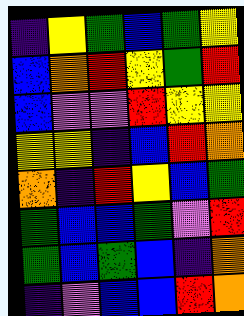[["indigo", "yellow", "green", "blue", "green", "yellow"], ["blue", "orange", "red", "yellow", "green", "red"], ["blue", "violet", "violet", "red", "yellow", "yellow"], ["yellow", "yellow", "indigo", "blue", "red", "orange"], ["orange", "indigo", "red", "yellow", "blue", "green"], ["green", "blue", "blue", "green", "violet", "red"], ["green", "blue", "green", "blue", "indigo", "orange"], ["indigo", "violet", "blue", "blue", "red", "orange"]]